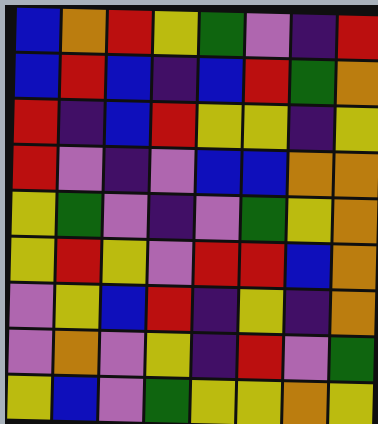[["blue", "orange", "red", "yellow", "green", "violet", "indigo", "red"], ["blue", "red", "blue", "indigo", "blue", "red", "green", "orange"], ["red", "indigo", "blue", "red", "yellow", "yellow", "indigo", "yellow"], ["red", "violet", "indigo", "violet", "blue", "blue", "orange", "orange"], ["yellow", "green", "violet", "indigo", "violet", "green", "yellow", "orange"], ["yellow", "red", "yellow", "violet", "red", "red", "blue", "orange"], ["violet", "yellow", "blue", "red", "indigo", "yellow", "indigo", "orange"], ["violet", "orange", "violet", "yellow", "indigo", "red", "violet", "green"], ["yellow", "blue", "violet", "green", "yellow", "yellow", "orange", "yellow"]]